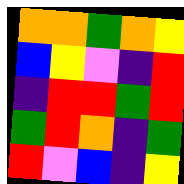[["orange", "orange", "green", "orange", "yellow"], ["blue", "yellow", "violet", "indigo", "red"], ["indigo", "red", "red", "green", "red"], ["green", "red", "orange", "indigo", "green"], ["red", "violet", "blue", "indigo", "yellow"]]